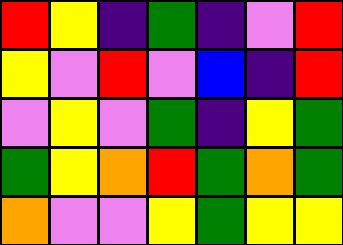[["red", "yellow", "indigo", "green", "indigo", "violet", "red"], ["yellow", "violet", "red", "violet", "blue", "indigo", "red"], ["violet", "yellow", "violet", "green", "indigo", "yellow", "green"], ["green", "yellow", "orange", "red", "green", "orange", "green"], ["orange", "violet", "violet", "yellow", "green", "yellow", "yellow"]]